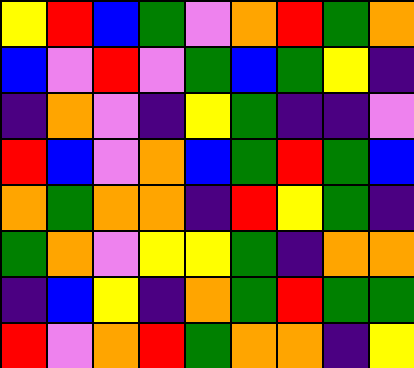[["yellow", "red", "blue", "green", "violet", "orange", "red", "green", "orange"], ["blue", "violet", "red", "violet", "green", "blue", "green", "yellow", "indigo"], ["indigo", "orange", "violet", "indigo", "yellow", "green", "indigo", "indigo", "violet"], ["red", "blue", "violet", "orange", "blue", "green", "red", "green", "blue"], ["orange", "green", "orange", "orange", "indigo", "red", "yellow", "green", "indigo"], ["green", "orange", "violet", "yellow", "yellow", "green", "indigo", "orange", "orange"], ["indigo", "blue", "yellow", "indigo", "orange", "green", "red", "green", "green"], ["red", "violet", "orange", "red", "green", "orange", "orange", "indigo", "yellow"]]